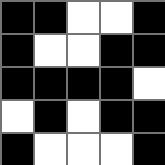[["black", "black", "white", "white", "black"], ["black", "white", "white", "black", "black"], ["black", "black", "black", "black", "white"], ["white", "black", "white", "black", "black"], ["black", "white", "white", "white", "black"]]